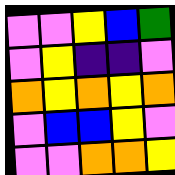[["violet", "violet", "yellow", "blue", "green"], ["violet", "yellow", "indigo", "indigo", "violet"], ["orange", "yellow", "orange", "yellow", "orange"], ["violet", "blue", "blue", "yellow", "violet"], ["violet", "violet", "orange", "orange", "yellow"]]